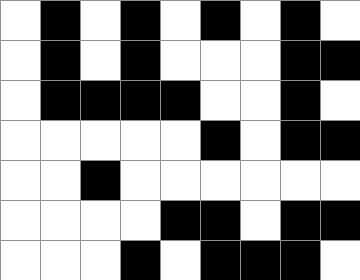[["white", "black", "white", "black", "white", "black", "white", "black", "white"], ["white", "black", "white", "black", "white", "white", "white", "black", "black"], ["white", "black", "black", "black", "black", "white", "white", "black", "white"], ["white", "white", "white", "white", "white", "black", "white", "black", "black"], ["white", "white", "black", "white", "white", "white", "white", "white", "white"], ["white", "white", "white", "white", "black", "black", "white", "black", "black"], ["white", "white", "white", "black", "white", "black", "black", "black", "white"]]